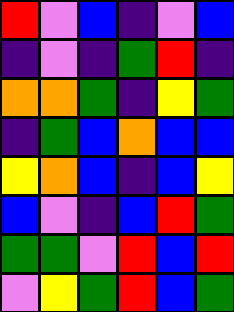[["red", "violet", "blue", "indigo", "violet", "blue"], ["indigo", "violet", "indigo", "green", "red", "indigo"], ["orange", "orange", "green", "indigo", "yellow", "green"], ["indigo", "green", "blue", "orange", "blue", "blue"], ["yellow", "orange", "blue", "indigo", "blue", "yellow"], ["blue", "violet", "indigo", "blue", "red", "green"], ["green", "green", "violet", "red", "blue", "red"], ["violet", "yellow", "green", "red", "blue", "green"]]